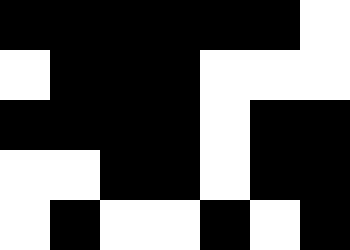[["black", "black", "black", "black", "black", "black", "white"], ["white", "black", "black", "black", "white", "white", "white"], ["black", "black", "black", "black", "white", "black", "black"], ["white", "white", "black", "black", "white", "black", "black"], ["white", "black", "white", "white", "black", "white", "black"]]